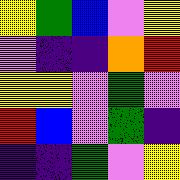[["yellow", "green", "blue", "violet", "yellow"], ["violet", "indigo", "indigo", "orange", "red"], ["yellow", "yellow", "violet", "green", "violet"], ["red", "blue", "violet", "green", "indigo"], ["indigo", "indigo", "green", "violet", "yellow"]]